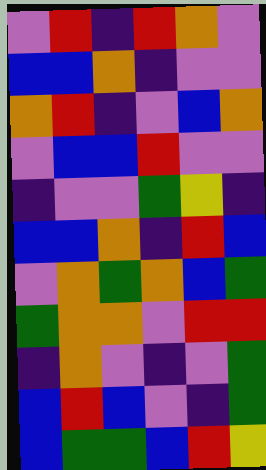[["violet", "red", "indigo", "red", "orange", "violet"], ["blue", "blue", "orange", "indigo", "violet", "violet"], ["orange", "red", "indigo", "violet", "blue", "orange"], ["violet", "blue", "blue", "red", "violet", "violet"], ["indigo", "violet", "violet", "green", "yellow", "indigo"], ["blue", "blue", "orange", "indigo", "red", "blue"], ["violet", "orange", "green", "orange", "blue", "green"], ["green", "orange", "orange", "violet", "red", "red"], ["indigo", "orange", "violet", "indigo", "violet", "green"], ["blue", "red", "blue", "violet", "indigo", "green"], ["blue", "green", "green", "blue", "red", "yellow"]]